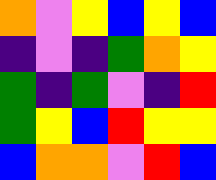[["orange", "violet", "yellow", "blue", "yellow", "blue"], ["indigo", "violet", "indigo", "green", "orange", "yellow"], ["green", "indigo", "green", "violet", "indigo", "red"], ["green", "yellow", "blue", "red", "yellow", "yellow"], ["blue", "orange", "orange", "violet", "red", "blue"]]